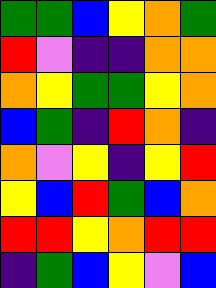[["green", "green", "blue", "yellow", "orange", "green"], ["red", "violet", "indigo", "indigo", "orange", "orange"], ["orange", "yellow", "green", "green", "yellow", "orange"], ["blue", "green", "indigo", "red", "orange", "indigo"], ["orange", "violet", "yellow", "indigo", "yellow", "red"], ["yellow", "blue", "red", "green", "blue", "orange"], ["red", "red", "yellow", "orange", "red", "red"], ["indigo", "green", "blue", "yellow", "violet", "blue"]]